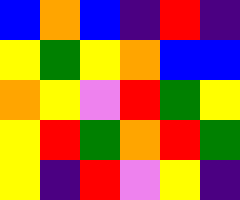[["blue", "orange", "blue", "indigo", "red", "indigo"], ["yellow", "green", "yellow", "orange", "blue", "blue"], ["orange", "yellow", "violet", "red", "green", "yellow"], ["yellow", "red", "green", "orange", "red", "green"], ["yellow", "indigo", "red", "violet", "yellow", "indigo"]]